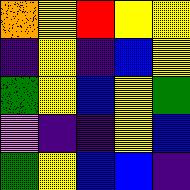[["orange", "yellow", "red", "yellow", "yellow"], ["indigo", "yellow", "indigo", "blue", "yellow"], ["green", "yellow", "blue", "yellow", "green"], ["violet", "indigo", "indigo", "yellow", "blue"], ["green", "yellow", "blue", "blue", "indigo"]]